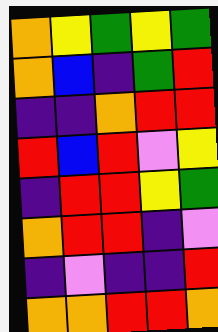[["orange", "yellow", "green", "yellow", "green"], ["orange", "blue", "indigo", "green", "red"], ["indigo", "indigo", "orange", "red", "red"], ["red", "blue", "red", "violet", "yellow"], ["indigo", "red", "red", "yellow", "green"], ["orange", "red", "red", "indigo", "violet"], ["indigo", "violet", "indigo", "indigo", "red"], ["orange", "orange", "red", "red", "orange"]]